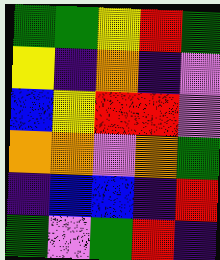[["green", "green", "yellow", "red", "green"], ["yellow", "indigo", "orange", "indigo", "violet"], ["blue", "yellow", "red", "red", "violet"], ["orange", "orange", "violet", "orange", "green"], ["indigo", "blue", "blue", "indigo", "red"], ["green", "violet", "green", "red", "indigo"]]